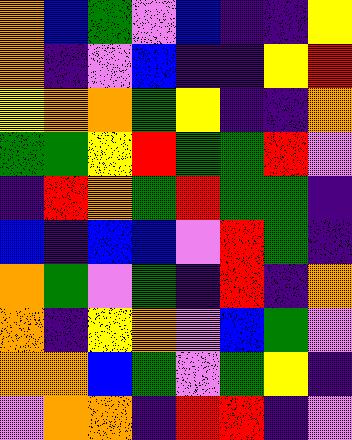[["orange", "blue", "green", "violet", "blue", "indigo", "indigo", "yellow"], ["orange", "indigo", "violet", "blue", "indigo", "indigo", "yellow", "red"], ["yellow", "orange", "orange", "green", "yellow", "indigo", "indigo", "orange"], ["green", "green", "yellow", "red", "green", "green", "red", "violet"], ["indigo", "red", "orange", "green", "red", "green", "green", "indigo"], ["blue", "indigo", "blue", "blue", "violet", "red", "green", "indigo"], ["orange", "green", "violet", "green", "indigo", "red", "indigo", "orange"], ["orange", "indigo", "yellow", "orange", "violet", "blue", "green", "violet"], ["orange", "orange", "blue", "green", "violet", "green", "yellow", "indigo"], ["violet", "orange", "orange", "indigo", "red", "red", "indigo", "violet"]]